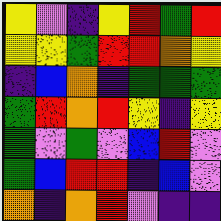[["yellow", "violet", "indigo", "yellow", "red", "green", "red"], ["yellow", "yellow", "green", "red", "red", "orange", "yellow"], ["indigo", "blue", "orange", "indigo", "green", "green", "green"], ["green", "red", "orange", "red", "yellow", "indigo", "yellow"], ["green", "violet", "green", "violet", "blue", "red", "violet"], ["green", "blue", "red", "red", "indigo", "blue", "violet"], ["orange", "indigo", "orange", "red", "violet", "indigo", "indigo"]]